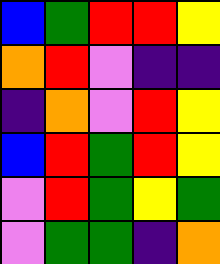[["blue", "green", "red", "red", "yellow"], ["orange", "red", "violet", "indigo", "indigo"], ["indigo", "orange", "violet", "red", "yellow"], ["blue", "red", "green", "red", "yellow"], ["violet", "red", "green", "yellow", "green"], ["violet", "green", "green", "indigo", "orange"]]